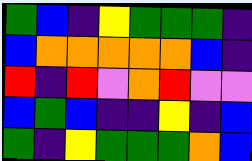[["green", "blue", "indigo", "yellow", "green", "green", "green", "indigo"], ["blue", "orange", "orange", "orange", "orange", "orange", "blue", "indigo"], ["red", "indigo", "red", "violet", "orange", "red", "violet", "violet"], ["blue", "green", "blue", "indigo", "indigo", "yellow", "indigo", "blue"], ["green", "indigo", "yellow", "green", "green", "green", "orange", "blue"]]